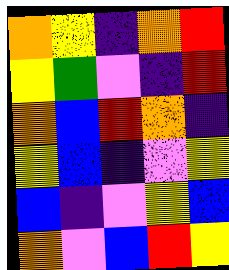[["orange", "yellow", "indigo", "orange", "red"], ["yellow", "green", "violet", "indigo", "red"], ["orange", "blue", "red", "orange", "indigo"], ["yellow", "blue", "indigo", "violet", "yellow"], ["blue", "indigo", "violet", "yellow", "blue"], ["orange", "violet", "blue", "red", "yellow"]]